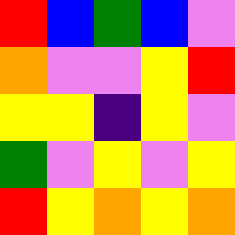[["red", "blue", "green", "blue", "violet"], ["orange", "violet", "violet", "yellow", "red"], ["yellow", "yellow", "indigo", "yellow", "violet"], ["green", "violet", "yellow", "violet", "yellow"], ["red", "yellow", "orange", "yellow", "orange"]]